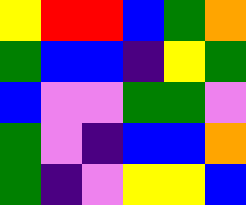[["yellow", "red", "red", "blue", "green", "orange"], ["green", "blue", "blue", "indigo", "yellow", "green"], ["blue", "violet", "violet", "green", "green", "violet"], ["green", "violet", "indigo", "blue", "blue", "orange"], ["green", "indigo", "violet", "yellow", "yellow", "blue"]]